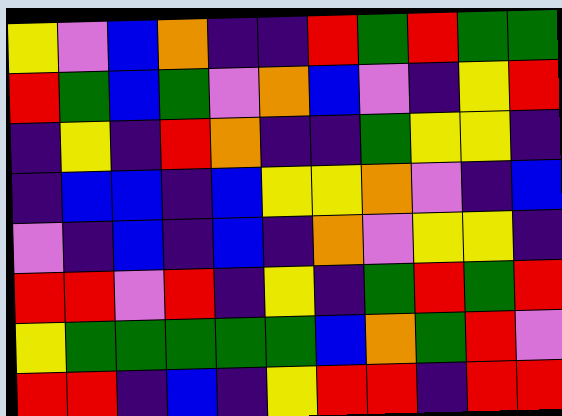[["yellow", "violet", "blue", "orange", "indigo", "indigo", "red", "green", "red", "green", "green"], ["red", "green", "blue", "green", "violet", "orange", "blue", "violet", "indigo", "yellow", "red"], ["indigo", "yellow", "indigo", "red", "orange", "indigo", "indigo", "green", "yellow", "yellow", "indigo"], ["indigo", "blue", "blue", "indigo", "blue", "yellow", "yellow", "orange", "violet", "indigo", "blue"], ["violet", "indigo", "blue", "indigo", "blue", "indigo", "orange", "violet", "yellow", "yellow", "indigo"], ["red", "red", "violet", "red", "indigo", "yellow", "indigo", "green", "red", "green", "red"], ["yellow", "green", "green", "green", "green", "green", "blue", "orange", "green", "red", "violet"], ["red", "red", "indigo", "blue", "indigo", "yellow", "red", "red", "indigo", "red", "red"]]